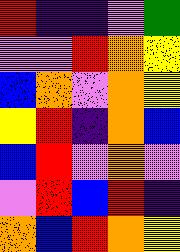[["red", "indigo", "indigo", "violet", "green"], ["violet", "violet", "red", "orange", "yellow"], ["blue", "orange", "violet", "orange", "yellow"], ["yellow", "red", "indigo", "orange", "blue"], ["blue", "red", "violet", "orange", "violet"], ["violet", "red", "blue", "red", "indigo"], ["orange", "blue", "red", "orange", "yellow"]]